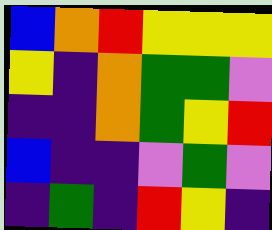[["blue", "orange", "red", "yellow", "yellow", "yellow"], ["yellow", "indigo", "orange", "green", "green", "violet"], ["indigo", "indigo", "orange", "green", "yellow", "red"], ["blue", "indigo", "indigo", "violet", "green", "violet"], ["indigo", "green", "indigo", "red", "yellow", "indigo"]]